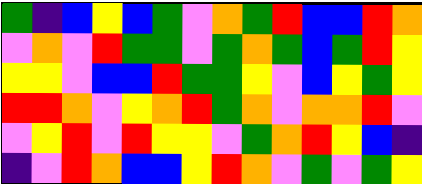[["green", "indigo", "blue", "yellow", "blue", "green", "violet", "orange", "green", "red", "blue", "blue", "red", "orange"], ["violet", "orange", "violet", "red", "green", "green", "violet", "green", "orange", "green", "blue", "green", "red", "yellow"], ["yellow", "yellow", "violet", "blue", "blue", "red", "green", "green", "yellow", "violet", "blue", "yellow", "green", "yellow"], ["red", "red", "orange", "violet", "yellow", "orange", "red", "green", "orange", "violet", "orange", "orange", "red", "violet"], ["violet", "yellow", "red", "violet", "red", "yellow", "yellow", "violet", "green", "orange", "red", "yellow", "blue", "indigo"], ["indigo", "violet", "red", "orange", "blue", "blue", "yellow", "red", "orange", "violet", "green", "violet", "green", "yellow"]]